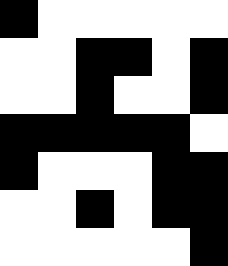[["black", "white", "white", "white", "white", "white"], ["white", "white", "black", "black", "white", "black"], ["white", "white", "black", "white", "white", "black"], ["black", "black", "black", "black", "black", "white"], ["black", "white", "white", "white", "black", "black"], ["white", "white", "black", "white", "black", "black"], ["white", "white", "white", "white", "white", "black"]]